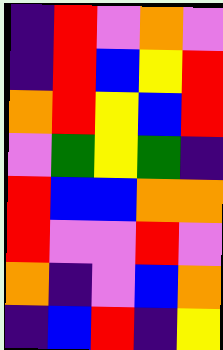[["indigo", "red", "violet", "orange", "violet"], ["indigo", "red", "blue", "yellow", "red"], ["orange", "red", "yellow", "blue", "red"], ["violet", "green", "yellow", "green", "indigo"], ["red", "blue", "blue", "orange", "orange"], ["red", "violet", "violet", "red", "violet"], ["orange", "indigo", "violet", "blue", "orange"], ["indigo", "blue", "red", "indigo", "yellow"]]